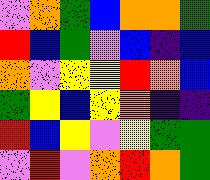[["violet", "orange", "green", "blue", "orange", "orange", "green"], ["red", "blue", "green", "violet", "blue", "indigo", "blue"], ["orange", "violet", "yellow", "yellow", "red", "orange", "blue"], ["green", "yellow", "blue", "yellow", "orange", "indigo", "indigo"], ["red", "blue", "yellow", "violet", "yellow", "green", "green"], ["violet", "red", "violet", "orange", "red", "orange", "green"]]